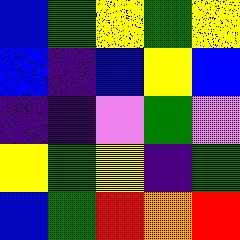[["blue", "green", "yellow", "green", "yellow"], ["blue", "indigo", "blue", "yellow", "blue"], ["indigo", "indigo", "violet", "green", "violet"], ["yellow", "green", "yellow", "indigo", "green"], ["blue", "green", "red", "orange", "red"]]